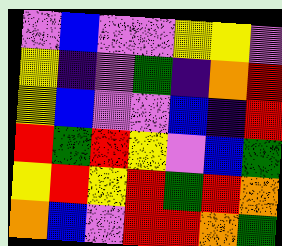[["violet", "blue", "violet", "violet", "yellow", "yellow", "violet"], ["yellow", "indigo", "violet", "green", "indigo", "orange", "red"], ["yellow", "blue", "violet", "violet", "blue", "indigo", "red"], ["red", "green", "red", "yellow", "violet", "blue", "green"], ["yellow", "red", "yellow", "red", "green", "red", "orange"], ["orange", "blue", "violet", "red", "red", "orange", "green"]]